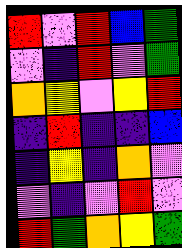[["red", "violet", "red", "blue", "green"], ["violet", "indigo", "red", "violet", "green"], ["orange", "yellow", "violet", "yellow", "red"], ["indigo", "red", "indigo", "indigo", "blue"], ["indigo", "yellow", "indigo", "orange", "violet"], ["violet", "indigo", "violet", "red", "violet"], ["red", "green", "orange", "yellow", "green"]]